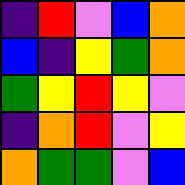[["indigo", "red", "violet", "blue", "orange"], ["blue", "indigo", "yellow", "green", "orange"], ["green", "yellow", "red", "yellow", "violet"], ["indigo", "orange", "red", "violet", "yellow"], ["orange", "green", "green", "violet", "blue"]]